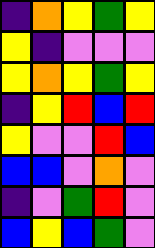[["indigo", "orange", "yellow", "green", "yellow"], ["yellow", "indigo", "violet", "violet", "violet"], ["yellow", "orange", "yellow", "green", "yellow"], ["indigo", "yellow", "red", "blue", "red"], ["yellow", "violet", "violet", "red", "blue"], ["blue", "blue", "violet", "orange", "violet"], ["indigo", "violet", "green", "red", "violet"], ["blue", "yellow", "blue", "green", "violet"]]